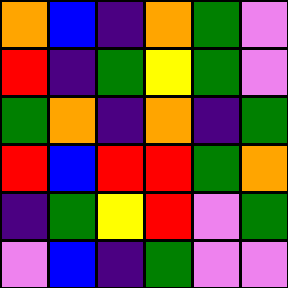[["orange", "blue", "indigo", "orange", "green", "violet"], ["red", "indigo", "green", "yellow", "green", "violet"], ["green", "orange", "indigo", "orange", "indigo", "green"], ["red", "blue", "red", "red", "green", "orange"], ["indigo", "green", "yellow", "red", "violet", "green"], ["violet", "blue", "indigo", "green", "violet", "violet"]]